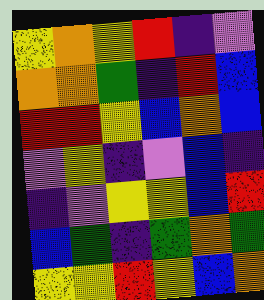[["yellow", "orange", "yellow", "red", "indigo", "violet"], ["orange", "orange", "green", "indigo", "red", "blue"], ["red", "red", "yellow", "blue", "orange", "blue"], ["violet", "yellow", "indigo", "violet", "blue", "indigo"], ["indigo", "violet", "yellow", "yellow", "blue", "red"], ["blue", "green", "indigo", "green", "orange", "green"], ["yellow", "yellow", "red", "yellow", "blue", "orange"]]